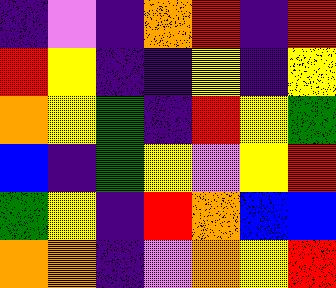[["indigo", "violet", "indigo", "orange", "red", "indigo", "red"], ["red", "yellow", "indigo", "indigo", "yellow", "indigo", "yellow"], ["orange", "yellow", "green", "indigo", "red", "yellow", "green"], ["blue", "indigo", "green", "yellow", "violet", "yellow", "red"], ["green", "yellow", "indigo", "red", "orange", "blue", "blue"], ["orange", "orange", "indigo", "violet", "orange", "yellow", "red"]]